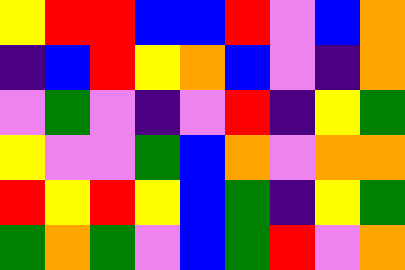[["yellow", "red", "red", "blue", "blue", "red", "violet", "blue", "orange"], ["indigo", "blue", "red", "yellow", "orange", "blue", "violet", "indigo", "orange"], ["violet", "green", "violet", "indigo", "violet", "red", "indigo", "yellow", "green"], ["yellow", "violet", "violet", "green", "blue", "orange", "violet", "orange", "orange"], ["red", "yellow", "red", "yellow", "blue", "green", "indigo", "yellow", "green"], ["green", "orange", "green", "violet", "blue", "green", "red", "violet", "orange"]]